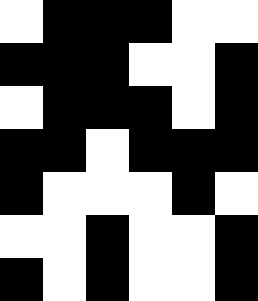[["white", "black", "black", "black", "white", "white"], ["black", "black", "black", "white", "white", "black"], ["white", "black", "black", "black", "white", "black"], ["black", "black", "white", "black", "black", "black"], ["black", "white", "white", "white", "black", "white"], ["white", "white", "black", "white", "white", "black"], ["black", "white", "black", "white", "white", "black"]]